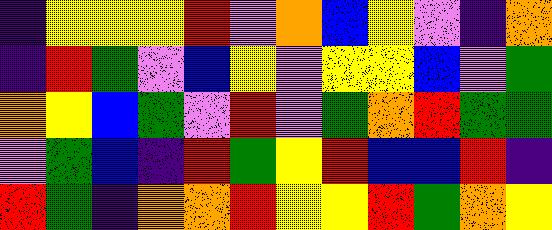[["indigo", "yellow", "yellow", "yellow", "red", "violet", "orange", "blue", "yellow", "violet", "indigo", "orange"], ["indigo", "red", "green", "violet", "blue", "yellow", "violet", "yellow", "yellow", "blue", "violet", "green"], ["orange", "yellow", "blue", "green", "violet", "red", "violet", "green", "orange", "red", "green", "green"], ["violet", "green", "blue", "indigo", "red", "green", "yellow", "red", "blue", "blue", "red", "indigo"], ["red", "green", "indigo", "orange", "orange", "red", "yellow", "yellow", "red", "green", "orange", "yellow"]]